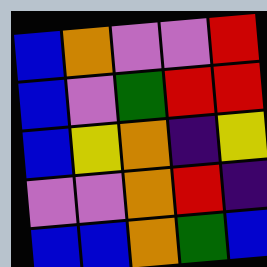[["blue", "orange", "violet", "violet", "red"], ["blue", "violet", "green", "red", "red"], ["blue", "yellow", "orange", "indigo", "yellow"], ["violet", "violet", "orange", "red", "indigo"], ["blue", "blue", "orange", "green", "blue"]]